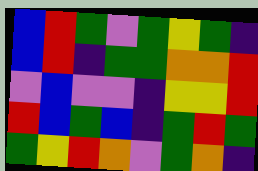[["blue", "red", "green", "violet", "green", "yellow", "green", "indigo"], ["blue", "red", "indigo", "green", "green", "orange", "orange", "red"], ["violet", "blue", "violet", "violet", "indigo", "yellow", "yellow", "red"], ["red", "blue", "green", "blue", "indigo", "green", "red", "green"], ["green", "yellow", "red", "orange", "violet", "green", "orange", "indigo"]]